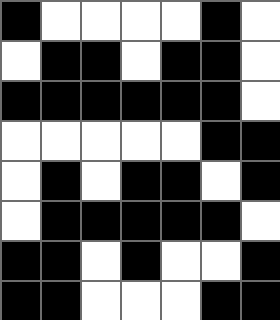[["black", "white", "white", "white", "white", "black", "white"], ["white", "black", "black", "white", "black", "black", "white"], ["black", "black", "black", "black", "black", "black", "white"], ["white", "white", "white", "white", "white", "black", "black"], ["white", "black", "white", "black", "black", "white", "black"], ["white", "black", "black", "black", "black", "black", "white"], ["black", "black", "white", "black", "white", "white", "black"], ["black", "black", "white", "white", "white", "black", "black"]]